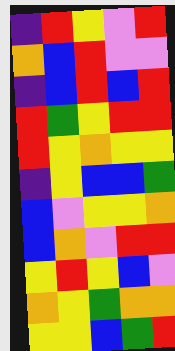[["indigo", "red", "yellow", "violet", "red"], ["orange", "blue", "red", "violet", "violet"], ["indigo", "blue", "red", "blue", "red"], ["red", "green", "yellow", "red", "red"], ["red", "yellow", "orange", "yellow", "yellow"], ["indigo", "yellow", "blue", "blue", "green"], ["blue", "violet", "yellow", "yellow", "orange"], ["blue", "orange", "violet", "red", "red"], ["yellow", "red", "yellow", "blue", "violet"], ["orange", "yellow", "green", "orange", "orange"], ["yellow", "yellow", "blue", "green", "red"]]